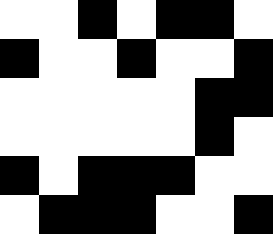[["white", "white", "black", "white", "black", "black", "white"], ["black", "white", "white", "black", "white", "white", "black"], ["white", "white", "white", "white", "white", "black", "black"], ["white", "white", "white", "white", "white", "black", "white"], ["black", "white", "black", "black", "black", "white", "white"], ["white", "black", "black", "black", "white", "white", "black"]]